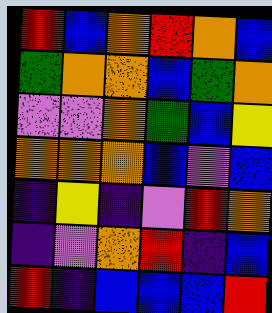[["red", "blue", "orange", "red", "orange", "blue"], ["green", "orange", "orange", "blue", "green", "orange"], ["violet", "violet", "orange", "green", "blue", "yellow"], ["orange", "orange", "orange", "blue", "violet", "blue"], ["indigo", "yellow", "indigo", "violet", "red", "orange"], ["indigo", "violet", "orange", "red", "indigo", "blue"], ["red", "indigo", "blue", "blue", "blue", "red"]]